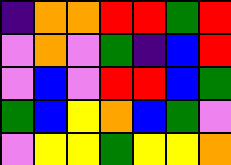[["indigo", "orange", "orange", "red", "red", "green", "red"], ["violet", "orange", "violet", "green", "indigo", "blue", "red"], ["violet", "blue", "violet", "red", "red", "blue", "green"], ["green", "blue", "yellow", "orange", "blue", "green", "violet"], ["violet", "yellow", "yellow", "green", "yellow", "yellow", "orange"]]